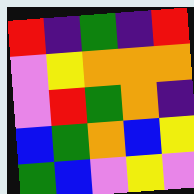[["red", "indigo", "green", "indigo", "red"], ["violet", "yellow", "orange", "orange", "orange"], ["violet", "red", "green", "orange", "indigo"], ["blue", "green", "orange", "blue", "yellow"], ["green", "blue", "violet", "yellow", "violet"]]